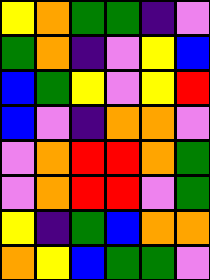[["yellow", "orange", "green", "green", "indigo", "violet"], ["green", "orange", "indigo", "violet", "yellow", "blue"], ["blue", "green", "yellow", "violet", "yellow", "red"], ["blue", "violet", "indigo", "orange", "orange", "violet"], ["violet", "orange", "red", "red", "orange", "green"], ["violet", "orange", "red", "red", "violet", "green"], ["yellow", "indigo", "green", "blue", "orange", "orange"], ["orange", "yellow", "blue", "green", "green", "violet"]]